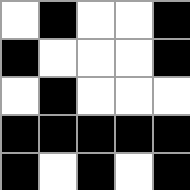[["white", "black", "white", "white", "black"], ["black", "white", "white", "white", "black"], ["white", "black", "white", "white", "white"], ["black", "black", "black", "black", "black"], ["black", "white", "black", "white", "black"]]